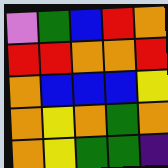[["violet", "green", "blue", "red", "orange"], ["red", "red", "orange", "orange", "red"], ["orange", "blue", "blue", "blue", "yellow"], ["orange", "yellow", "orange", "green", "orange"], ["orange", "yellow", "green", "green", "indigo"]]